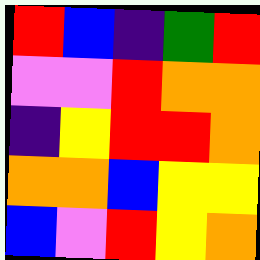[["red", "blue", "indigo", "green", "red"], ["violet", "violet", "red", "orange", "orange"], ["indigo", "yellow", "red", "red", "orange"], ["orange", "orange", "blue", "yellow", "yellow"], ["blue", "violet", "red", "yellow", "orange"]]